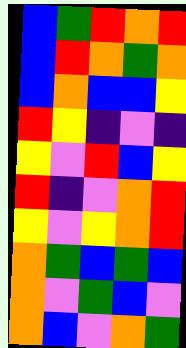[["blue", "green", "red", "orange", "red"], ["blue", "red", "orange", "green", "orange"], ["blue", "orange", "blue", "blue", "yellow"], ["red", "yellow", "indigo", "violet", "indigo"], ["yellow", "violet", "red", "blue", "yellow"], ["red", "indigo", "violet", "orange", "red"], ["yellow", "violet", "yellow", "orange", "red"], ["orange", "green", "blue", "green", "blue"], ["orange", "violet", "green", "blue", "violet"], ["orange", "blue", "violet", "orange", "green"]]